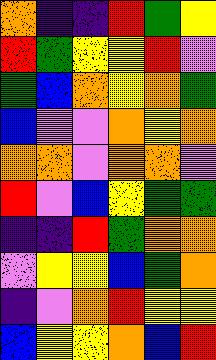[["orange", "indigo", "indigo", "red", "green", "yellow"], ["red", "green", "yellow", "yellow", "red", "violet"], ["green", "blue", "orange", "yellow", "orange", "green"], ["blue", "violet", "violet", "orange", "yellow", "orange"], ["orange", "orange", "violet", "orange", "orange", "violet"], ["red", "violet", "blue", "yellow", "green", "green"], ["indigo", "indigo", "red", "green", "orange", "orange"], ["violet", "yellow", "yellow", "blue", "green", "orange"], ["indigo", "violet", "orange", "red", "yellow", "yellow"], ["blue", "yellow", "yellow", "orange", "blue", "red"]]